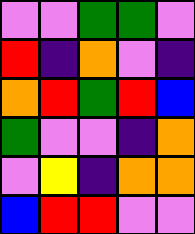[["violet", "violet", "green", "green", "violet"], ["red", "indigo", "orange", "violet", "indigo"], ["orange", "red", "green", "red", "blue"], ["green", "violet", "violet", "indigo", "orange"], ["violet", "yellow", "indigo", "orange", "orange"], ["blue", "red", "red", "violet", "violet"]]